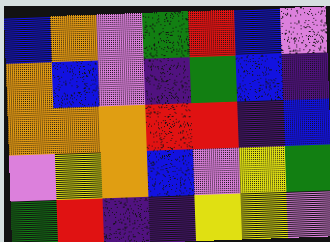[["blue", "orange", "violet", "green", "red", "blue", "violet"], ["orange", "blue", "violet", "indigo", "green", "blue", "indigo"], ["orange", "orange", "orange", "red", "red", "indigo", "blue"], ["violet", "yellow", "orange", "blue", "violet", "yellow", "green"], ["green", "red", "indigo", "indigo", "yellow", "yellow", "violet"]]